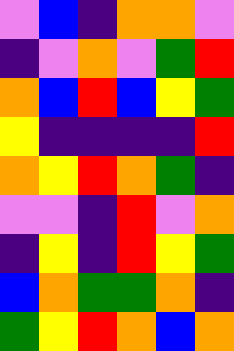[["violet", "blue", "indigo", "orange", "orange", "violet"], ["indigo", "violet", "orange", "violet", "green", "red"], ["orange", "blue", "red", "blue", "yellow", "green"], ["yellow", "indigo", "indigo", "indigo", "indigo", "red"], ["orange", "yellow", "red", "orange", "green", "indigo"], ["violet", "violet", "indigo", "red", "violet", "orange"], ["indigo", "yellow", "indigo", "red", "yellow", "green"], ["blue", "orange", "green", "green", "orange", "indigo"], ["green", "yellow", "red", "orange", "blue", "orange"]]